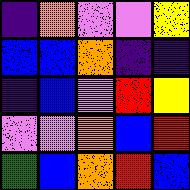[["indigo", "orange", "violet", "violet", "yellow"], ["blue", "blue", "orange", "indigo", "indigo"], ["indigo", "blue", "violet", "red", "yellow"], ["violet", "violet", "orange", "blue", "red"], ["green", "blue", "orange", "red", "blue"]]